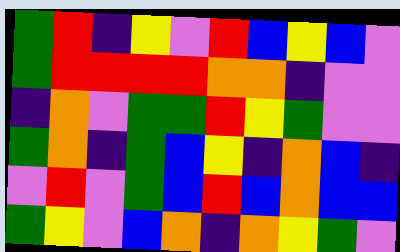[["green", "red", "indigo", "yellow", "violet", "red", "blue", "yellow", "blue", "violet"], ["green", "red", "red", "red", "red", "orange", "orange", "indigo", "violet", "violet"], ["indigo", "orange", "violet", "green", "green", "red", "yellow", "green", "violet", "violet"], ["green", "orange", "indigo", "green", "blue", "yellow", "indigo", "orange", "blue", "indigo"], ["violet", "red", "violet", "green", "blue", "red", "blue", "orange", "blue", "blue"], ["green", "yellow", "violet", "blue", "orange", "indigo", "orange", "yellow", "green", "violet"]]